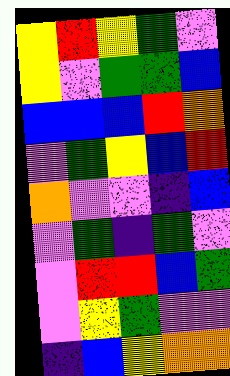[["yellow", "red", "yellow", "green", "violet"], ["yellow", "violet", "green", "green", "blue"], ["blue", "blue", "blue", "red", "orange"], ["violet", "green", "yellow", "blue", "red"], ["orange", "violet", "violet", "indigo", "blue"], ["violet", "green", "indigo", "green", "violet"], ["violet", "red", "red", "blue", "green"], ["violet", "yellow", "green", "violet", "violet"], ["indigo", "blue", "yellow", "orange", "orange"]]